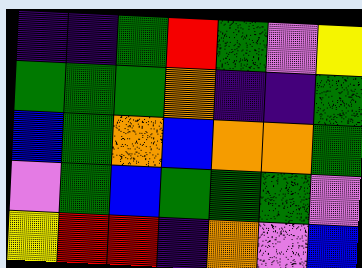[["indigo", "indigo", "green", "red", "green", "violet", "yellow"], ["green", "green", "green", "orange", "indigo", "indigo", "green"], ["blue", "green", "orange", "blue", "orange", "orange", "green"], ["violet", "green", "blue", "green", "green", "green", "violet"], ["yellow", "red", "red", "indigo", "orange", "violet", "blue"]]